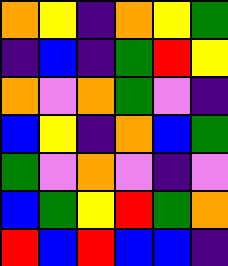[["orange", "yellow", "indigo", "orange", "yellow", "green"], ["indigo", "blue", "indigo", "green", "red", "yellow"], ["orange", "violet", "orange", "green", "violet", "indigo"], ["blue", "yellow", "indigo", "orange", "blue", "green"], ["green", "violet", "orange", "violet", "indigo", "violet"], ["blue", "green", "yellow", "red", "green", "orange"], ["red", "blue", "red", "blue", "blue", "indigo"]]